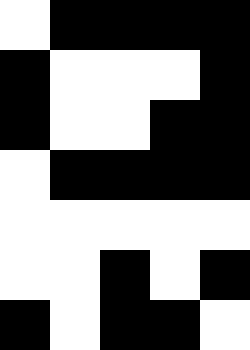[["white", "black", "black", "black", "black"], ["black", "white", "white", "white", "black"], ["black", "white", "white", "black", "black"], ["white", "black", "black", "black", "black"], ["white", "white", "white", "white", "white"], ["white", "white", "black", "white", "black"], ["black", "white", "black", "black", "white"]]